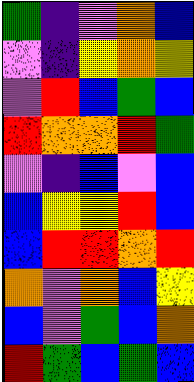[["green", "indigo", "violet", "orange", "blue"], ["violet", "indigo", "yellow", "orange", "yellow"], ["violet", "red", "blue", "green", "blue"], ["red", "orange", "orange", "red", "green"], ["violet", "indigo", "blue", "violet", "blue"], ["blue", "yellow", "yellow", "red", "blue"], ["blue", "red", "red", "orange", "red"], ["orange", "violet", "orange", "blue", "yellow"], ["blue", "violet", "green", "blue", "orange"], ["red", "green", "blue", "green", "blue"]]